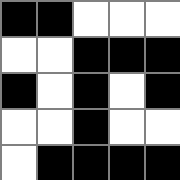[["black", "black", "white", "white", "white"], ["white", "white", "black", "black", "black"], ["black", "white", "black", "white", "black"], ["white", "white", "black", "white", "white"], ["white", "black", "black", "black", "black"]]